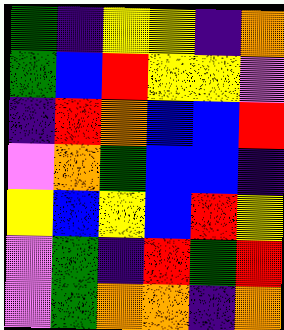[["green", "indigo", "yellow", "yellow", "indigo", "orange"], ["green", "blue", "red", "yellow", "yellow", "violet"], ["indigo", "red", "orange", "blue", "blue", "red"], ["violet", "orange", "green", "blue", "blue", "indigo"], ["yellow", "blue", "yellow", "blue", "red", "yellow"], ["violet", "green", "indigo", "red", "green", "red"], ["violet", "green", "orange", "orange", "indigo", "orange"]]